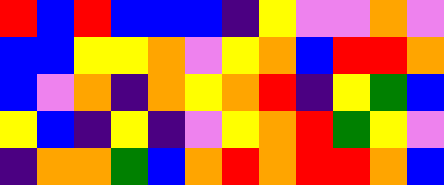[["red", "blue", "red", "blue", "blue", "blue", "indigo", "yellow", "violet", "violet", "orange", "violet"], ["blue", "blue", "yellow", "yellow", "orange", "violet", "yellow", "orange", "blue", "red", "red", "orange"], ["blue", "violet", "orange", "indigo", "orange", "yellow", "orange", "red", "indigo", "yellow", "green", "blue"], ["yellow", "blue", "indigo", "yellow", "indigo", "violet", "yellow", "orange", "red", "green", "yellow", "violet"], ["indigo", "orange", "orange", "green", "blue", "orange", "red", "orange", "red", "red", "orange", "blue"]]